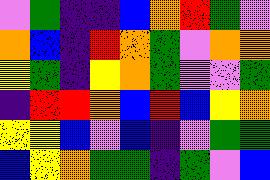[["violet", "green", "indigo", "indigo", "blue", "orange", "red", "green", "violet"], ["orange", "blue", "indigo", "red", "orange", "green", "violet", "orange", "orange"], ["yellow", "green", "indigo", "yellow", "orange", "green", "violet", "violet", "green"], ["indigo", "red", "red", "orange", "blue", "red", "blue", "yellow", "orange"], ["yellow", "yellow", "blue", "violet", "blue", "indigo", "violet", "green", "green"], ["blue", "yellow", "orange", "green", "green", "indigo", "green", "violet", "blue"]]